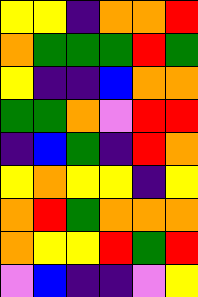[["yellow", "yellow", "indigo", "orange", "orange", "red"], ["orange", "green", "green", "green", "red", "green"], ["yellow", "indigo", "indigo", "blue", "orange", "orange"], ["green", "green", "orange", "violet", "red", "red"], ["indigo", "blue", "green", "indigo", "red", "orange"], ["yellow", "orange", "yellow", "yellow", "indigo", "yellow"], ["orange", "red", "green", "orange", "orange", "orange"], ["orange", "yellow", "yellow", "red", "green", "red"], ["violet", "blue", "indigo", "indigo", "violet", "yellow"]]